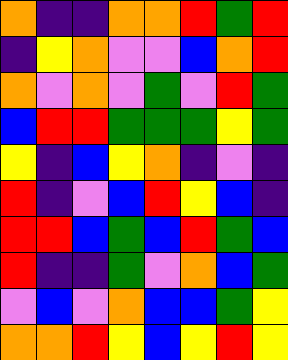[["orange", "indigo", "indigo", "orange", "orange", "red", "green", "red"], ["indigo", "yellow", "orange", "violet", "violet", "blue", "orange", "red"], ["orange", "violet", "orange", "violet", "green", "violet", "red", "green"], ["blue", "red", "red", "green", "green", "green", "yellow", "green"], ["yellow", "indigo", "blue", "yellow", "orange", "indigo", "violet", "indigo"], ["red", "indigo", "violet", "blue", "red", "yellow", "blue", "indigo"], ["red", "red", "blue", "green", "blue", "red", "green", "blue"], ["red", "indigo", "indigo", "green", "violet", "orange", "blue", "green"], ["violet", "blue", "violet", "orange", "blue", "blue", "green", "yellow"], ["orange", "orange", "red", "yellow", "blue", "yellow", "red", "yellow"]]